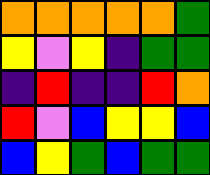[["orange", "orange", "orange", "orange", "orange", "green"], ["yellow", "violet", "yellow", "indigo", "green", "green"], ["indigo", "red", "indigo", "indigo", "red", "orange"], ["red", "violet", "blue", "yellow", "yellow", "blue"], ["blue", "yellow", "green", "blue", "green", "green"]]